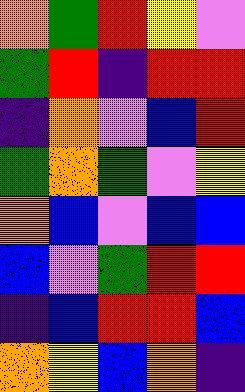[["orange", "green", "red", "yellow", "violet"], ["green", "red", "indigo", "red", "red"], ["indigo", "orange", "violet", "blue", "red"], ["green", "orange", "green", "violet", "yellow"], ["orange", "blue", "violet", "blue", "blue"], ["blue", "violet", "green", "red", "red"], ["indigo", "blue", "red", "red", "blue"], ["orange", "yellow", "blue", "orange", "indigo"]]